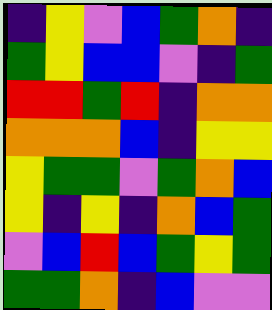[["indigo", "yellow", "violet", "blue", "green", "orange", "indigo"], ["green", "yellow", "blue", "blue", "violet", "indigo", "green"], ["red", "red", "green", "red", "indigo", "orange", "orange"], ["orange", "orange", "orange", "blue", "indigo", "yellow", "yellow"], ["yellow", "green", "green", "violet", "green", "orange", "blue"], ["yellow", "indigo", "yellow", "indigo", "orange", "blue", "green"], ["violet", "blue", "red", "blue", "green", "yellow", "green"], ["green", "green", "orange", "indigo", "blue", "violet", "violet"]]